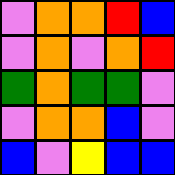[["violet", "orange", "orange", "red", "blue"], ["violet", "orange", "violet", "orange", "red"], ["green", "orange", "green", "green", "violet"], ["violet", "orange", "orange", "blue", "violet"], ["blue", "violet", "yellow", "blue", "blue"]]